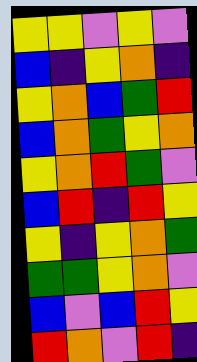[["yellow", "yellow", "violet", "yellow", "violet"], ["blue", "indigo", "yellow", "orange", "indigo"], ["yellow", "orange", "blue", "green", "red"], ["blue", "orange", "green", "yellow", "orange"], ["yellow", "orange", "red", "green", "violet"], ["blue", "red", "indigo", "red", "yellow"], ["yellow", "indigo", "yellow", "orange", "green"], ["green", "green", "yellow", "orange", "violet"], ["blue", "violet", "blue", "red", "yellow"], ["red", "orange", "violet", "red", "indigo"]]